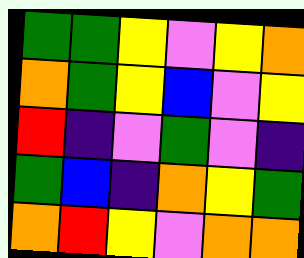[["green", "green", "yellow", "violet", "yellow", "orange"], ["orange", "green", "yellow", "blue", "violet", "yellow"], ["red", "indigo", "violet", "green", "violet", "indigo"], ["green", "blue", "indigo", "orange", "yellow", "green"], ["orange", "red", "yellow", "violet", "orange", "orange"]]